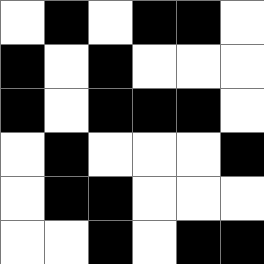[["white", "black", "white", "black", "black", "white"], ["black", "white", "black", "white", "white", "white"], ["black", "white", "black", "black", "black", "white"], ["white", "black", "white", "white", "white", "black"], ["white", "black", "black", "white", "white", "white"], ["white", "white", "black", "white", "black", "black"]]